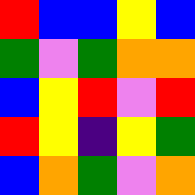[["red", "blue", "blue", "yellow", "blue"], ["green", "violet", "green", "orange", "orange"], ["blue", "yellow", "red", "violet", "red"], ["red", "yellow", "indigo", "yellow", "green"], ["blue", "orange", "green", "violet", "orange"]]